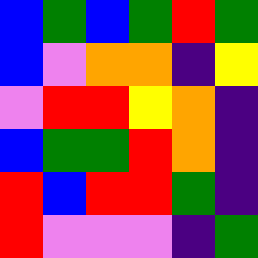[["blue", "green", "blue", "green", "red", "green"], ["blue", "violet", "orange", "orange", "indigo", "yellow"], ["violet", "red", "red", "yellow", "orange", "indigo"], ["blue", "green", "green", "red", "orange", "indigo"], ["red", "blue", "red", "red", "green", "indigo"], ["red", "violet", "violet", "violet", "indigo", "green"]]